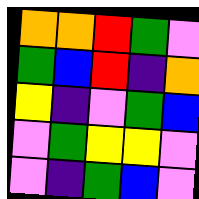[["orange", "orange", "red", "green", "violet"], ["green", "blue", "red", "indigo", "orange"], ["yellow", "indigo", "violet", "green", "blue"], ["violet", "green", "yellow", "yellow", "violet"], ["violet", "indigo", "green", "blue", "violet"]]